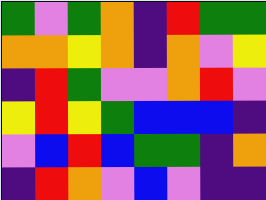[["green", "violet", "green", "orange", "indigo", "red", "green", "green"], ["orange", "orange", "yellow", "orange", "indigo", "orange", "violet", "yellow"], ["indigo", "red", "green", "violet", "violet", "orange", "red", "violet"], ["yellow", "red", "yellow", "green", "blue", "blue", "blue", "indigo"], ["violet", "blue", "red", "blue", "green", "green", "indigo", "orange"], ["indigo", "red", "orange", "violet", "blue", "violet", "indigo", "indigo"]]